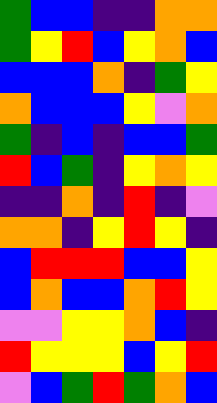[["green", "blue", "blue", "indigo", "indigo", "orange", "orange"], ["green", "yellow", "red", "blue", "yellow", "orange", "blue"], ["blue", "blue", "blue", "orange", "indigo", "green", "yellow"], ["orange", "blue", "blue", "blue", "yellow", "violet", "orange"], ["green", "indigo", "blue", "indigo", "blue", "blue", "green"], ["red", "blue", "green", "indigo", "yellow", "orange", "yellow"], ["indigo", "indigo", "orange", "indigo", "red", "indigo", "violet"], ["orange", "orange", "indigo", "yellow", "red", "yellow", "indigo"], ["blue", "red", "red", "red", "blue", "blue", "yellow"], ["blue", "orange", "blue", "blue", "orange", "red", "yellow"], ["violet", "violet", "yellow", "yellow", "orange", "blue", "indigo"], ["red", "yellow", "yellow", "yellow", "blue", "yellow", "red"], ["violet", "blue", "green", "red", "green", "orange", "blue"]]